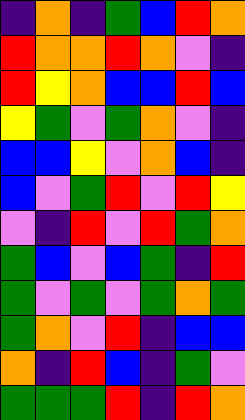[["indigo", "orange", "indigo", "green", "blue", "red", "orange"], ["red", "orange", "orange", "red", "orange", "violet", "indigo"], ["red", "yellow", "orange", "blue", "blue", "red", "blue"], ["yellow", "green", "violet", "green", "orange", "violet", "indigo"], ["blue", "blue", "yellow", "violet", "orange", "blue", "indigo"], ["blue", "violet", "green", "red", "violet", "red", "yellow"], ["violet", "indigo", "red", "violet", "red", "green", "orange"], ["green", "blue", "violet", "blue", "green", "indigo", "red"], ["green", "violet", "green", "violet", "green", "orange", "green"], ["green", "orange", "violet", "red", "indigo", "blue", "blue"], ["orange", "indigo", "red", "blue", "indigo", "green", "violet"], ["green", "green", "green", "red", "indigo", "red", "orange"]]